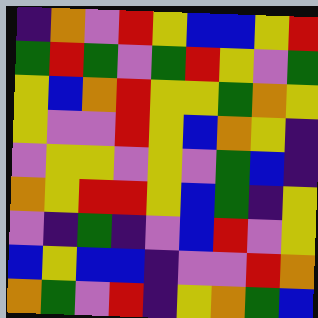[["indigo", "orange", "violet", "red", "yellow", "blue", "blue", "yellow", "red"], ["green", "red", "green", "violet", "green", "red", "yellow", "violet", "green"], ["yellow", "blue", "orange", "red", "yellow", "yellow", "green", "orange", "yellow"], ["yellow", "violet", "violet", "red", "yellow", "blue", "orange", "yellow", "indigo"], ["violet", "yellow", "yellow", "violet", "yellow", "violet", "green", "blue", "indigo"], ["orange", "yellow", "red", "red", "yellow", "blue", "green", "indigo", "yellow"], ["violet", "indigo", "green", "indigo", "violet", "blue", "red", "violet", "yellow"], ["blue", "yellow", "blue", "blue", "indigo", "violet", "violet", "red", "orange"], ["orange", "green", "violet", "red", "indigo", "yellow", "orange", "green", "blue"]]